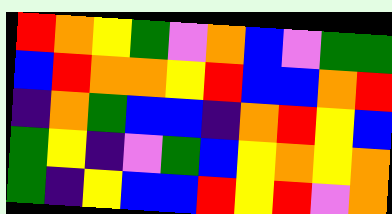[["red", "orange", "yellow", "green", "violet", "orange", "blue", "violet", "green", "green"], ["blue", "red", "orange", "orange", "yellow", "red", "blue", "blue", "orange", "red"], ["indigo", "orange", "green", "blue", "blue", "indigo", "orange", "red", "yellow", "blue"], ["green", "yellow", "indigo", "violet", "green", "blue", "yellow", "orange", "yellow", "orange"], ["green", "indigo", "yellow", "blue", "blue", "red", "yellow", "red", "violet", "orange"]]